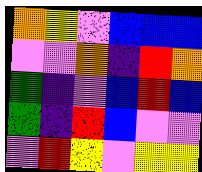[["orange", "yellow", "violet", "blue", "blue", "blue"], ["violet", "violet", "orange", "indigo", "red", "orange"], ["green", "indigo", "violet", "blue", "red", "blue"], ["green", "indigo", "red", "blue", "violet", "violet"], ["violet", "red", "yellow", "violet", "yellow", "yellow"]]